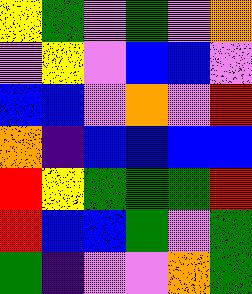[["yellow", "green", "violet", "green", "violet", "orange"], ["violet", "yellow", "violet", "blue", "blue", "violet"], ["blue", "blue", "violet", "orange", "violet", "red"], ["orange", "indigo", "blue", "blue", "blue", "blue"], ["red", "yellow", "green", "green", "green", "red"], ["red", "blue", "blue", "green", "violet", "green"], ["green", "indigo", "violet", "violet", "orange", "green"]]